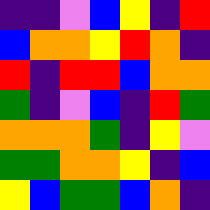[["indigo", "indigo", "violet", "blue", "yellow", "indigo", "red"], ["blue", "orange", "orange", "yellow", "red", "orange", "indigo"], ["red", "indigo", "red", "red", "blue", "orange", "orange"], ["green", "indigo", "violet", "blue", "indigo", "red", "green"], ["orange", "orange", "orange", "green", "indigo", "yellow", "violet"], ["green", "green", "orange", "orange", "yellow", "indigo", "blue"], ["yellow", "blue", "green", "green", "blue", "orange", "indigo"]]